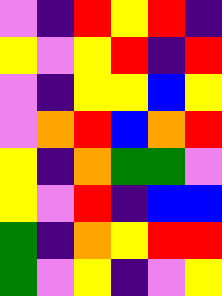[["violet", "indigo", "red", "yellow", "red", "indigo"], ["yellow", "violet", "yellow", "red", "indigo", "red"], ["violet", "indigo", "yellow", "yellow", "blue", "yellow"], ["violet", "orange", "red", "blue", "orange", "red"], ["yellow", "indigo", "orange", "green", "green", "violet"], ["yellow", "violet", "red", "indigo", "blue", "blue"], ["green", "indigo", "orange", "yellow", "red", "red"], ["green", "violet", "yellow", "indigo", "violet", "yellow"]]